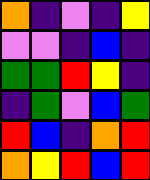[["orange", "indigo", "violet", "indigo", "yellow"], ["violet", "violet", "indigo", "blue", "indigo"], ["green", "green", "red", "yellow", "indigo"], ["indigo", "green", "violet", "blue", "green"], ["red", "blue", "indigo", "orange", "red"], ["orange", "yellow", "red", "blue", "red"]]